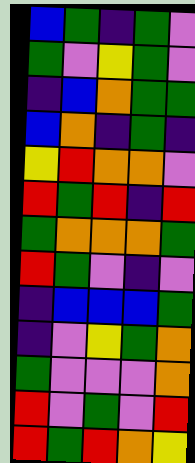[["blue", "green", "indigo", "green", "violet"], ["green", "violet", "yellow", "green", "violet"], ["indigo", "blue", "orange", "green", "green"], ["blue", "orange", "indigo", "green", "indigo"], ["yellow", "red", "orange", "orange", "violet"], ["red", "green", "red", "indigo", "red"], ["green", "orange", "orange", "orange", "green"], ["red", "green", "violet", "indigo", "violet"], ["indigo", "blue", "blue", "blue", "green"], ["indigo", "violet", "yellow", "green", "orange"], ["green", "violet", "violet", "violet", "orange"], ["red", "violet", "green", "violet", "red"], ["red", "green", "red", "orange", "yellow"]]